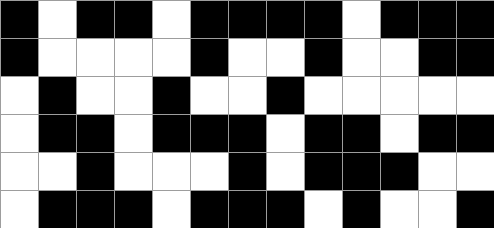[["black", "white", "black", "black", "white", "black", "black", "black", "black", "white", "black", "black", "black"], ["black", "white", "white", "white", "white", "black", "white", "white", "black", "white", "white", "black", "black"], ["white", "black", "white", "white", "black", "white", "white", "black", "white", "white", "white", "white", "white"], ["white", "black", "black", "white", "black", "black", "black", "white", "black", "black", "white", "black", "black"], ["white", "white", "black", "white", "white", "white", "black", "white", "black", "black", "black", "white", "white"], ["white", "black", "black", "black", "white", "black", "black", "black", "white", "black", "white", "white", "black"]]